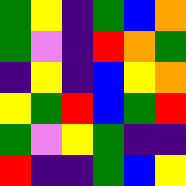[["green", "yellow", "indigo", "green", "blue", "orange"], ["green", "violet", "indigo", "red", "orange", "green"], ["indigo", "yellow", "indigo", "blue", "yellow", "orange"], ["yellow", "green", "red", "blue", "green", "red"], ["green", "violet", "yellow", "green", "indigo", "indigo"], ["red", "indigo", "indigo", "green", "blue", "yellow"]]